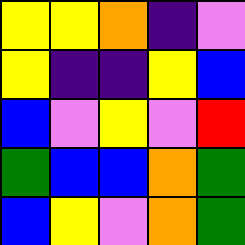[["yellow", "yellow", "orange", "indigo", "violet"], ["yellow", "indigo", "indigo", "yellow", "blue"], ["blue", "violet", "yellow", "violet", "red"], ["green", "blue", "blue", "orange", "green"], ["blue", "yellow", "violet", "orange", "green"]]